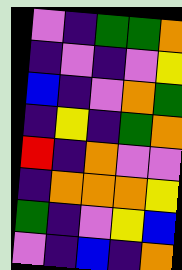[["violet", "indigo", "green", "green", "orange"], ["indigo", "violet", "indigo", "violet", "yellow"], ["blue", "indigo", "violet", "orange", "green"], ["indigo", "yellow", "indigo", "green", "orange"], ["red", "indigo", "orange", "violet", "violet"], ["indigo", "orange", "orange", "orange", "yellow"], ["green", "indigo", "violet", "yellow", "blue"], ["violet", "indigo", "blue", "indigo", "orange"]]